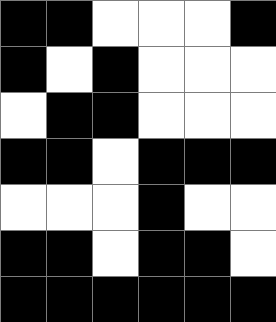[["black", "black", "white", "white", "white", "black"], ["black", "white", "black", "white", "white", "white"], ["white", "black", "black", "white", "white", "white"], ["black", "black", "white", "black", "black", "black"], ["white", "white", "white", "black", "white", "white"], ["black", "black", "white", "black", "black", "white"], ["black", "black", "black", "black", "black", "black"]]